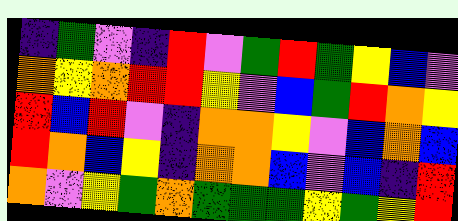[["indigo", "green", "violet", "indigo", "red", "violet", "green", "red", "green", "yellow", "blue", "violet"], ["orange", "yellow", "orange", "red", "red", "yellow", "violet", "blue", "green", "red", "orange", "yellow"], ["red", "blue", "red", "violet", "indigo", "orange", "orange", "yellow", "violet", "blue", "orange", "blue"], ["red", "orange", "blue", "yellow", "indigo", "orange", "orange", "blue", "violet", "blue", "indigo", "red"], ["orange", "violet", "yellow", "green", "orange", "green", "green", "green", "yellow", "green", "yellow", "red"]]